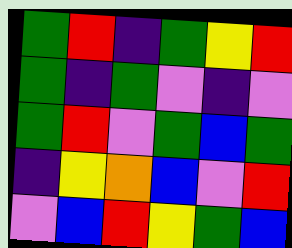[["green", "red", "indigo", "green", "yellow", "red"], ["green", "indigo", "green", "violet", "indigo", "violet"], ["green", "red", "violet", "green", "blue", "green"], ["indigo", "yellow", "orange", "blue", "violet", "red"], ["violet", "blue", "red", "yellow", "green", "blue"]]